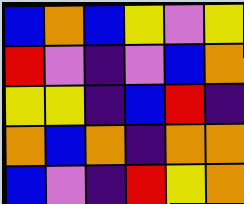[["blue", "orange", "blue", "yellow", "violet", "yellow"], ["red", "violet", "indigo", "violet", "blue", "orange"], ["yellow", "yellow", "indigo", "blue", "red", "indigo"], ["orange", "blue", "orange", "indigo", "orange", "orange"], ["blue", "violet", "indigo", "red", "yellow", "orange"]]